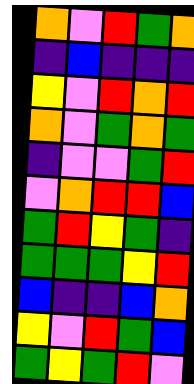[["orange", "violet", "red", "green", "orange"], ["indigo", "blue", "indigo", "indigo", "indigo"], ["yellow", "violet", "red", "orange", "red"], ["orange", "violet", "green", "orange", "green"], ["indigo", "violet", "violet", "green", "red"], ["violet", "orange", "red", "red", "blue"], ["green", "red", "yellow", "green", "indigo"], ["green", "green", "green", "yellow", "red"], ["blue", "indigo", "indigo", "blue", "orange"], ["yellow", "violet", "red", "green", "blue"], ["green", "yellow", "green", "red", "violet"]]